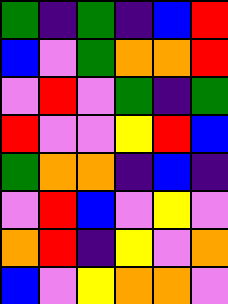[["green", "indigo", "green", "indigo", "blue", "red"], ["blue", "violet", "green", "orange", "orange", "red"], ["violet", "red", "violet", "green", "indigo", "green"], ["red", "violet", "violet", "yellow", "red", "blue"], ["green", "orange", "orange", "indigo", "blue", "indigo"], ["violet", "red", "blue", "violet", "yellow", "violet"], ["orange", "red", "indigo", "yellow", "violet", "orange"], ["blue", "violet", "yellow", "orange", "orange", "violet"]]